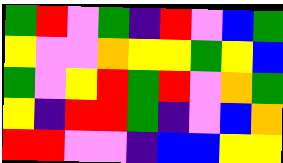[["green", "red", "violet", "green", "indigo", "red", "violet", "blue", "green"], ["yellow", "violet", "violet", "orange", "yellow", "yellow", "green", "yellow", "blue"], ["green", "violet", "yellow", "red", "green", "red", "violet", "orange", "green"], ["yellow", "indigo", "red", "red", "green", "indigo", "violet", "blue", "orange"], ["red", "red", "violet", "violet", "indigo", "blue", "blue", "yellow", "yellow"]]